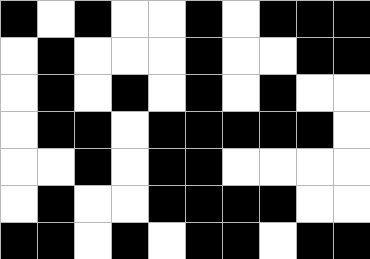[["black", "white", "black", "white", "white", "black", "white", "black", "black", "black"], ["white", "black", "white", "white", "white", "black", "white", "white", "black", "black"], ["white", "black", "white", "black", "white", "black", "white", "black", "white", "white"], ["white", "black", "black", "white", "black", "black", "black", "black", "black", "white"], ["white", "white", "black", "white", "black", "black", "white", "white", "white", "white"], ["white", "black", "white", "white", "black", "black", "black", "black", "white", "white"], ["black", "black", "white", "black", "white", "black", "black", "white", "black", "black"]]